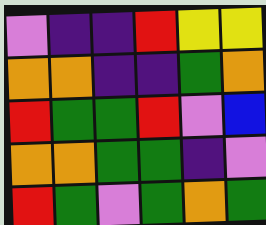[["violet", "indigo", "indigo", "red", "yellow", "yellow"], ["orange", "orange", "indigo", "indigo", "green", "orange"], ["red", "green", "green", "red", "violet", "blue"], ["orange", "orange", "green", "green", "indigo", "violet"], ["red", "green", "violet", "green", "orange", "green"]]